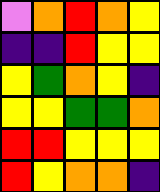[["violet", "orange", "red", "orange", "yellow"], ["indigo", "indigo", "red", "yellow", "yellow"], ["yellow", "green", "orange", "yellow", "indigo"], ["yellow", "yellow", "green", "green", "orange"], ["red", "red", "yellow", "yellow", "yellow"], ["red", "yellow", "orange", "orange", "indigo"]]